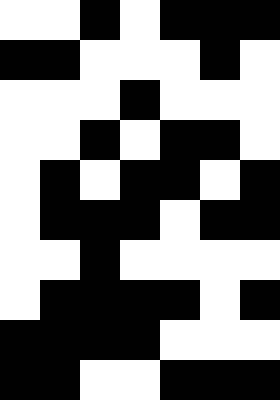[["white", "white", "black", "white", "black", "black", "black"], ["black", "black", "white", "white", "white", "black", "white"], ["white", "white", "white", "black", "white", "white", "white"], ["white", "white", "black", "white", "black", "black", "white"], ["white", "black", "white", "black", "black", "white", "black"], ["white", "black", "black", "black", "white", "black", "black"], ["white", "white", "black", "white", "white", "white", "white"], ["white", "black", "black", "black", "black", "white", "black"], ["black", "black", "black", "black", "white", "white", "white"], ["black", "black", "white", "white", "black", "black", "black"]]